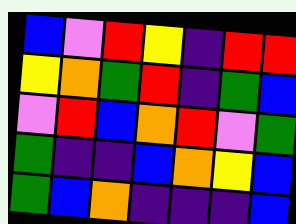[["blue", "violet", "red", "yellow", "indigo", "red", "red"], ["yellow", "orange", "green", "red", "indigo", "green", "blue"], ["violet", "red", "blue", "orange", "red", "violet", "green"], ["green", "indigo", "indigo", "blue", "orange", "yellow", "blue"], ["green", "blue", "orange", "indigo", "indigo", "indigo", "blue"]]